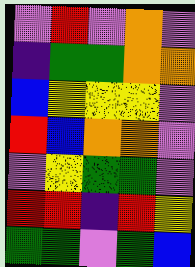[["violet", "red", "violet", "orange", "violet"], ["indigo", "green", "green", "orange", "orange"], ["blue", "yellow", "yellow", "yellow", "violet"], ["red", "blue", "orange", "orange", "violet"], ["violet", "yellow", "green", "green", "violet"], ["red", "red", "indigo", "red", "yellow"], ["green", "green", "violet", "green", "blue"]]